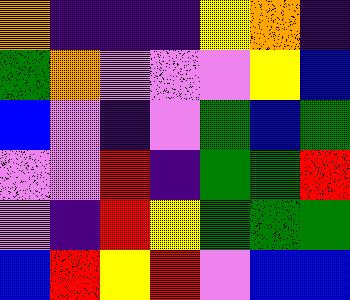[["orange", "indigo", "indigo", "indigo", "yellow", "orange", "indigo"], ["green", "orange", "violet", "violet", "violet", "yellow", "blue"], ["blue", "violet", "indigo", "violet", "green", "blue", "green"], ["violet", "violet", "red", "indigo", "green", "green", "red"], ["violet", "indigo", "red", "yellow", "green", "green", "green"], ["blue", "red", "yellow", "red", "violet", "blue", "blue"]]